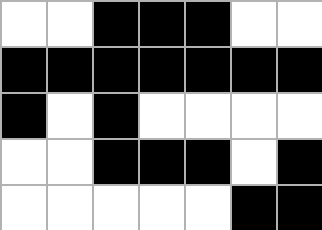[["white", "white", "black", "black", "black", "white", "white"], ["black", "black", "black", "black", "black", "black", "black"], ["black", "white", "black", "white", "white", "white", "white"], ["white", "white", "black", "black", "black", "white", "black"], ["white", "white", "white", "white", "white", "black", "black"]]